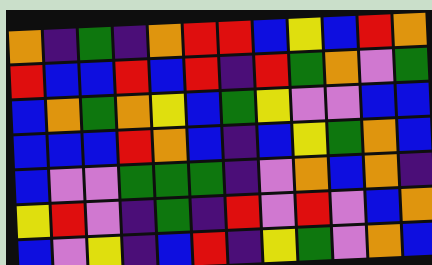[["orange", "indigo", "green", "indigo", "orange", "red", "red", "blue", "yellow", "blue", "red", "orange"], ["red", "blue", "blue", "red", "blue", "red", "indigo", "red", "green", "orange", "violet", "green"], ["blue", "orange", "green", "orange", "yellow", "blue", "green", "yellow", "violet", "violet", "blue", "blue"], ["blue", "blue", "blue", "red", "orange", "blue", "indigo", "blue", "yellow", "green", "orange", "blue"], ["blue", "violet", "violet", "green", "green", "green", "indigo", "violet", "orange", "blue", "orange", "indigo"], ["yellow", "red", "violet", "indigo", "green", "indigo", "red", "violet", "red", "violet", "blue", "orange"], ["blue", "violet", "yellow", "indigo", "blue", "red", "indigo", "yellow", "green", "violet", "orange", "blue"]]